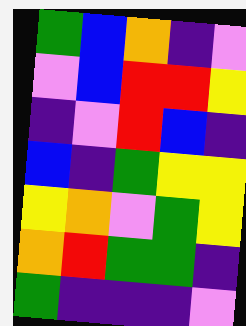[["green", "blue", "orange", "indigo", "violet"], ["violet", "blue", "red", "red", "yellow"], ["indigo", "violet", "red", "blue", "indigo"], ["blue", "indigo", "green", "yellow", "yellow"], ["yellow", "orange", "violet", "green", "yellow"], ["orange", "red", "green", "green", "indigo"], ["green", "indigo", "indigo", "indigo", "violet"]]